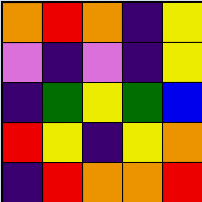[["orange", "red", "orange", "indigo", "yellow"], ["violet", "indigo", "violet", "indigo", "yellow"], ["indigo", "green", "yellow", "green", "blue"], ["red", "yellow", "indigo", "yellow", "orange"], ["indigo", "red", "orange", "orange", "red"]]